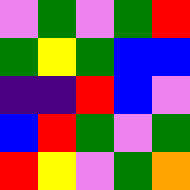[["violet", "green", "violet", "green", "red"], ["green", "yellow", "green", "blue", "blue"], ["indigo", "indigo", "red", "blue", "violet"], ["blue", "red", "green", "violet", "green"], ["red", "yellow", "violet", "green", "orange"]]